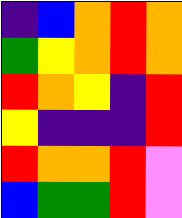[["indigo", "blue", "orange", "red", "orange"], ["green", "yellow", "orange", "red", "orange"], ["red", "orange", "yellow", "indigo", "red"], ["yellow", "indigo", "indigo", "indigo", "red"], ["red", "orange", "orange", "red", "violet"], ["blue", "green", "green", "red", "violet"]]